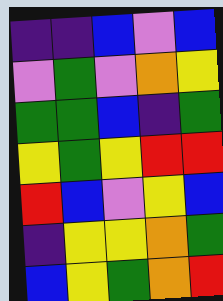[["indigo", "indigo", "blue", "violet", "blue"], ["violet", "green", "violet", "orange", "yellow"], ["green", "green", "blue", "indigo", "green"], ["yellow", "green", "yellow", "red", "red"], ["red", "blue", "violet", "yellow", "blue"], ["indigo", "yellow", "yellow", "orange", "green"], ["blue", "yellow", "green", "orange", "red"]]